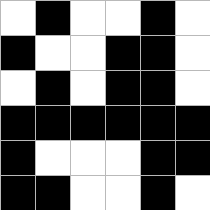[["white", "black", "white", "white", "black", "white"], ["black", "white", "white", "black", "black", "white"], ["white", "black", "white", "black", "black", "white"], ["black", "black", "black", "black", "black", "black"], ["black", "white", "white", "white", "black", "black"], ["black", "black", "white", "white", "black", "white"]]